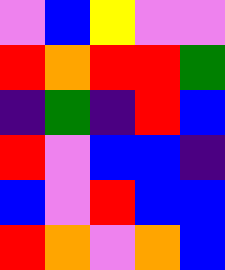[["violet", "blue", "yellow", "violet", "violet"], ["red", "orange", "red", "red", "green"], ["indigo", "green", "indigo", "red", "blue"], ["red", "violet", "blue", "blue", "indigo"], ["blue", "violet", "red", "blue", "blue"], ["red", "orange", "violet", "orange", "blue"]]